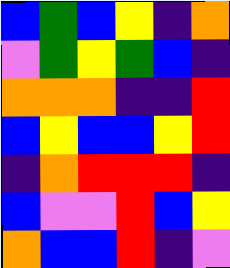[["blue", "green", "blue", "yellow", "indigo", "orange"], ["violet", "green", "yellow", "green", "blue", "indigo"], ["orange", "orange", "orange", "indigo", "indigo", "red"], ["blue", "yellow", "blue", "blue", "yellow", "red"], ["indigo", "orange", "red", "red", "red", "indigo"], ["blue", "violet", "violet", "red", "blue", "yellow"], ["orange", "blue", "blue", "red", "indigo", "violet"]]